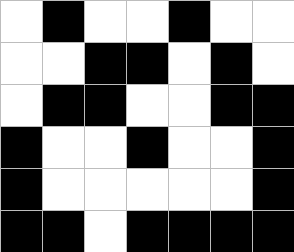[["white", "black", "white", "white", "black", "white", "white"], ["white", "white", "black", "black", "white", "black", "white"], ["white", "black", "black", "white", "white", "black", "black"], ["black", "white", "white", "black", "white", "white", "black"], ["black", "white", "white", "white", "white", "white", "black"], ["black", "black", "white", "black", "black", "black", "black"]]